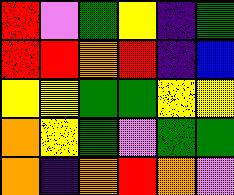[["red", "violet", "green", "yellow", "indigo", "green"], ["red", "red", "orange", "red", "indigo", "blue"], ["yellow", "yellow", "green", "green", "yellow", "yellow"], ["orange", "yellow", "green", "violet", "green", "green"], ["orange", "indigo", "orange", "red", "orange", "violet"]]